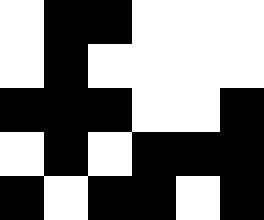[["white", "black", "black", "white", "white", "white"], ["white", "black", "white", "white", "white", "white"], ["black", "black", "black", "white", "white", "black"], ["white", "black", "white", "black", "black", "black"], ["black", "white", "black", "black", "white", "black"]]